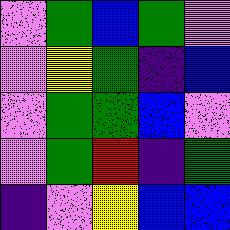[["violet", "green", "blue", "green", "violet"], ["violet", "yellow", "green", "indigo", "blue"], ["violet", "green", "green", "blue", "violet"], ["violet", "green", "red", "indigo", "green"], ["indigo", "violet", "yellow", "blue", "blue"]]